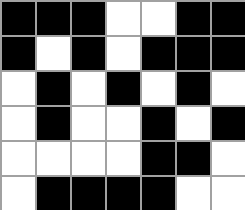[["black", "black", "black", "white", "white", "black", "black"], ["black", "white", "black", "white", "black", "black", "black"], ["white", "black", "white", "black", "white", "black", "white"], ["white", "black", "white", "white", "black", "white", "black"], ["white", "white", "white", "white", "black", "black", "white"], ["white", "black", "black", "black", "black", "white", "white"]]